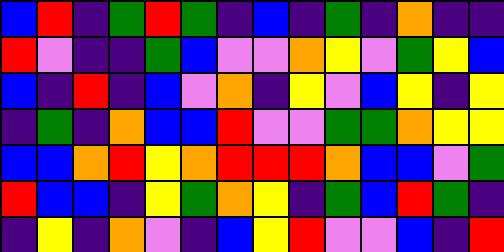[["blue", "red", "indigo", "green", "red", "green", "indigo", "blue", "indigo", "green", "indigo", "orange", "indigo", "indigo"], ["red", "violet", "indigo", "indigo", "green", "blue", "violet", "violet", "orange", "yellow", "violet", "green", "yellow", "blue"], ["blue", "indigo", "red", "indigo", "blue", "violet", "orange", "indigo", "yellow", "violet", "blue", "yellow", "indigo", "yellow"], ["indigo", "green", "indigo", "orange", "blue", "blue", "red", "violet", "violet", "green", "green", "orange", "yellow", "yellow"], ["blue", "blue", "orange", "red", "yellow", "orange", "red", "red", "red", "orange", "blue", "blue", "violet", "green"], ["red", "blue", "blue", "indigo", "yellow", "green", "orange", "yellow", "indigo", "green", "blue", "red", "green", "indigo"], ["indigo", "yellow", "indigo", "orange", "violet", "indigo", "blue", "yellow", "red", "violet", "violet", "blue", "indigo", "red"]]